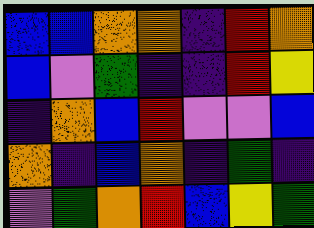[["blue", "blue", "orange", "orange", "indigo", "red", "orange"], ["blue", "violet", "green", "indigo", "indigo", "red", "yellow"], ["indigo", "orange", "blue", "red", "violet", "violet", "blue"], ["orange", "indigo", "blue", "orange", "indigo", "green", "indigo"], ["violet", "green", "orange", "red", "blue", "yellow", "green"]]